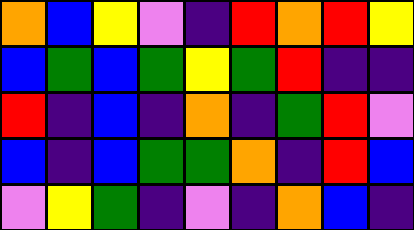[["orange", "blue", "yellow", "violet", "indigo", "red", "orange", "red", "yellow"], ["blue", "green", "blue", "green", "yellow", "green", "red", "indigo", "indigo"], ["red", "indigo", "blue", "indigo", "orange", "indigo", "green", "red", "violet"], ["blue", "indigo", "blue", "green", "green", "orange", "indigo", "red", "blue"], ["violet", "yellow", "green", "indigo", "violet", "indigo", "orange", "blue", "indigo"]]